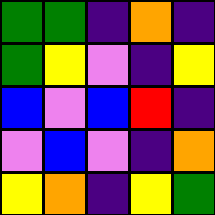[["green", "green", "indigo", "orange", "indigo"], ["green", "yellow", "violet", "indigo", "yellow"], ["blue", "violet", "blue", "red", "indigo"], ["violet", "blue", "violet", "indigo", "orange"], ["yellow", "orange", "indigo", "yellow", "green"]]